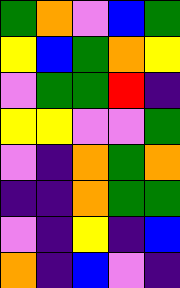[["green", "orange", "violet", "blue", "green"], ["yellow", "blue", "green", "orange", "yellow"], ["violet", "green", "green", "red", "indigo"], ["yellow", "yellow", "violet", "violet", "green"], ["violet", "indigo", "orange", "green", "orange"], ["indigo", "indigo", "orange", "green", "green"], ["violet", "indigo", "yellow", "indigo", "blue"], ["orange", "indigo", "blue", "violet", "indigo"]]